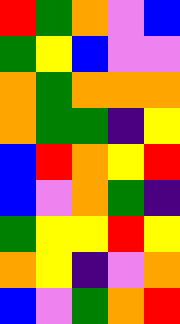[["red", "green", "orange", "violet", "blue"], ["green", "yellow", "blue", "violet", "violet"], ["orange", "green", "orange", "orange", "orange"], ["orange", "green", "green", "indigo", "yellow"], ["blue", "red", "orange", "yellow", "red"], ["blue", "violet", "orange", "green", "indigo"], ["green", "yellow", "yellow", "red", "yellow"], ["orange", "yellow", "indigo", "violet", "orange"], ["blue", "violet", "green", "orange", "red"]]